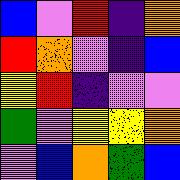[["blue", "violet", "red", "indigo", "orange"], ["red", "orange", "violet", "indigo", "blue"], ["yellow", "red", "indigo", "violet", "violet"], ["green", "violet", "yellow", "yellow", "orange"], ["violet", "blue", "orange", "green", "blue"]]